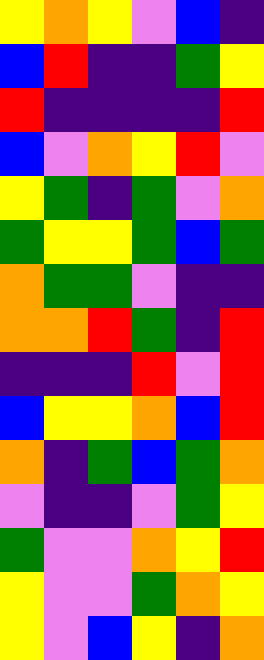[["yellow", "orange", "yellow", "violet", "blue", "indigo"], ["blue", "red", "indigo", "indigo", "green", "yellow"], ["red", "indigo", "indigo", "indigo", "indigo", "red"], ["blue", "violet", "orange", "yellow", "red", "violet"], ["yellow", "green", "indigo", "green", "violet", "orange"], ["green", "yellow", "yellow", "green", "blue", "green"], ["orange", "green", "green", "violet", "indigo", "indigo"], ["orange", "orange", "red", "green", "indigo", "red"], ["indigo", "indigo", "indigo", "red", "violet", "red"], ["blue", "yellow", "yellow", "orange", "blue", "red"], ["orange", "indigo", "green", "blue", "green", "orange"], ["violet", "indigo", "indigo", "violet", "green", "yellow"], ["green", "violet", "violet", "orange", "yellow", "red"], ["yellow", "violet", "violet", "green", "orange", "yellow"], ["yellow", "violet", "blue", "yellow", "indigo", "orange"]]